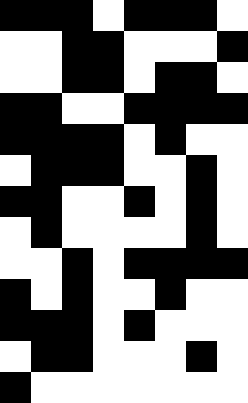[["black", "black", "black", "white", "black", "black", "black", "white"], ["white", "white", "black", "black", "white", "white", "white", "black"], ["white", "white", "black", "black", "white", "black", "black", "white"], ["black", "black", "white", "white", "black", "black", "black", "black"], ["black", "black", "black", "black", "white", "black", "white", "white"], ["white", "black", "black", "black", "white", "white", "black", "white"], ["black", "black", "white", "white", "black", "white", "black", "white"], ["white", "black", "white", "white", "white", "white", "black", "white"], ["white", "white", "black", "white", "black", "black", "black", "black"], ["black", "white", "black", "white", "white", "black", "white", "white"], ["black", "black", "black", "white", "black", "white", "white", "white"], ["white", "black", "black", "white", "white", "white", "black", "white"], ["black", "white", "white", "white", "white", "white", "white", "white"]]